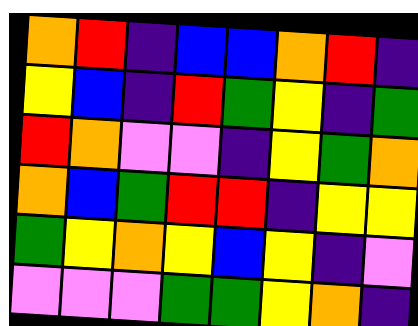[["orange", "red", "indigo", "blue", "blue", "orange", "red", "indigo"], ["yellow", "blue", "indigo", "red", "green", "yellow", "indigo", "green"], ["red", "orange", "violet", "violet", "indigo", "yellow", "green", "orange"], ["orange", "blue", "green", "red", "red", "indigo", "yellow", "yellow"], ["green", "yellow", "orange", "yellow", "blue", "yellow", "indigo", "violet"], ["violet", "violet", "violet", "green", "green", "yellow", "orange", "indigo"]]